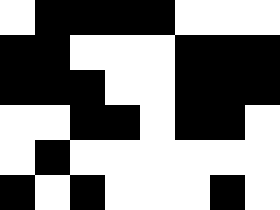[["white", "black", "black", "black", "black", "white", "white", "white"], ["black", "black", "white", "white", "white", "black", "black", "black"], ["black", "black", "black", "white", "white", "black", "black", "black"], ["white", "white", "black", "black", "white", "black", "black", "white"], ["white", "black", "white", "white", "white", "white", "white", "white"], ["black", "white", "black", "white", "white", "white", "black", "white"]]